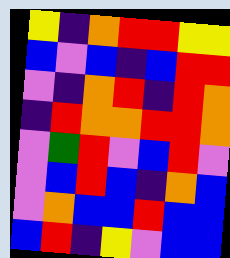[["yellow", "indigo", "orange", "red", "red", "yellow", "yellow"], ["blue", "violet", "blue", "indigo", "blue", "red", "red"], ["violet", "indigo", "orange", "red", "indigo", "red", "orange"], ["indigo", "red", "orange", "orange", "red", "red", "orange"], ["violet", "green", "red", "violet", "blue", "red", "violet"], ["violet", "blue", "red", "blue", "indigo", "orange", "blue"], ["violet", "orange", "blue", "blue", "red", "blue", "blue"], ["blue", "red", "indigo", "yellow", "violet", "blue", "blue"]]